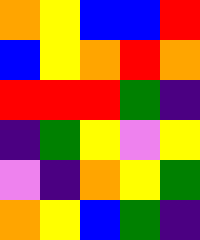[["orange", "yellow", "blue", "blue", "red"], ["blue", "yellow", "orange", "red", "orange"], ["red", "red", "red", "green", "indigo"], ["indigo", "green", "yellow", "violet", "yellow"], ["violet", "indigo", "orange", "yellow", "green"], ["orange", "yellow", "blue", "green", "indigo"]]